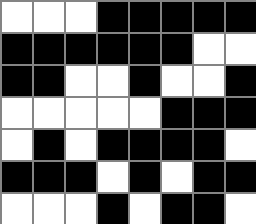[["white", "white", "white", "black", "black", "black", "black", "black"], ["black", "black", "black", "black", "black", "black", "white", "white"], ["black", "black", "white", "white", "black", "white", "white", "black"], ["white", "white", "white", "white", "white", "black", "black", "black"], ["white", "black", "white", "black", "black", "black", "black", "white"], ["black", "black", "black", "white", "black", "white", "black", "black"], ["white", "white", "white", "black", "white", "black", "black", "white"]]